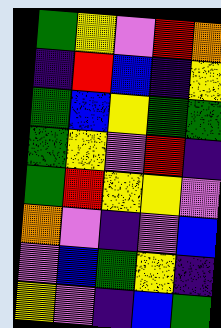[["green", "yellow", "violet", "red", "orange"], ["indigo", "red", "blue", "indigo", "yellow"], ["green", "blue", "yellow", "green", "green"], ["green", "yellow", "violet", "red", "indigo"], ["green", "red", "yellow", "yellow", "violet"], ["orange", "violet", "indigo", "violet", "blue"], ["violet", "blue", "green", "yellow", "indigo"], ["yellow", "violet", "indigo", "blue", "green"]]